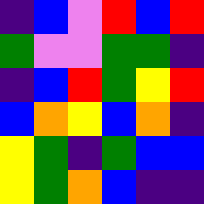[["indigo", "blue", "violet", "red", "blue", "red"], ["green", "violet", "violet", "green", "green", "indigo"], ["indigo", "blue", "red", "green", "yellow", "red"], ["blue", "orange", "yellow", "blue", "orange", "indigo"], ["yellow", "green", "indigo", "green", "blue", "blue"], ["yellow", "green", "orange", "blue", "indigo", "indigo"]]